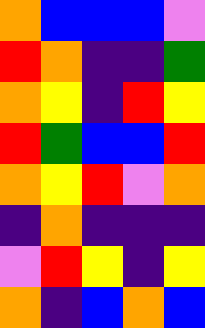[["orange", "blue", "blue", "blue", "violet"], ["red", "orange", "indigo", "indigo", "green"], ["orange", "yellow", "indigo", "red", "yellow"], ["red", "green", "blue", "blue", "red"], ["orange", "yellow", "red", "violet", "orange"], ["indigo", "orange", "indigo", "indigo", "indigo"], ["violet", "red", "yellow", "indigo", "yellow"], ["orange", "indigo", "blue", "orange", "blue"]]